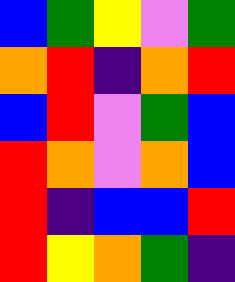[["blue", "green", "yellow", "violet", "green"], ["orange", "red", "indigo", "orange", "red"], ["blue", "red", "violet", "green", "blue"], ["red", "orange", "violet", "orange", "blue"], ["red", "indigo", "blue", "blue", "red"], ["red", "yellow", "orange", "green", "indigo"]]